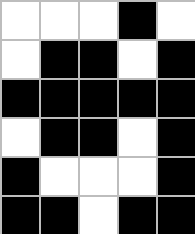[["white", "white", "white", "black", "white"], ["white", "black", "black", "white", "black"], ["black", "black", "black", "black", "black"], ["white", "black", "black", "white", "black"], ["black", "white", "white", "white", "black"], ["black", "black", "white", "black", "black"]]